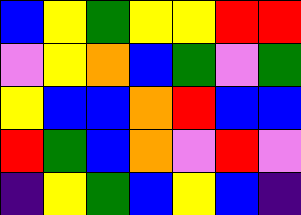[["blue", "yellow", "green", "yellow", "yellow", "red", "red"], ["violet", "yellow", "orange", "blue", "green", "violet", "green"], ["yellow", "blue", "blue", "orange", "red", "blue", "blue"], ["red", "green", "blue", "orange", "violet", "red", "violet"], ["indigo", "yellow", "green", "blue", "yellow", "blue", "indigo"]]